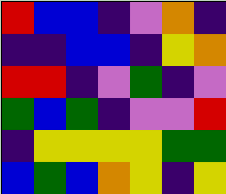[["red", "blue", "blue", "indigo", "violet", "orange", "indigo"], ["indigo", "indigo", "blue", "blue", "indigo", "yellow", "orange"], ["red", "red", "indigo", "violet", "green", "indigo", "violet"], ["green", "blue", "green", "indigo", "violet", "violet", "red"], ["indigo", "yellow", "yellow", "yellow", "yellow", "green", "green"], ["blue", "green", "blue", "orange", "yellow", "indigo", "yellow"]]